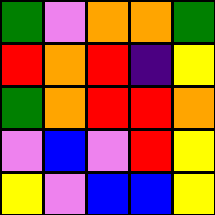[["green", "violet", "orange", "orange", "green"], ["red", "orange", "red", "indigo", "yellow"], ["green", "orange", "red", "red", "orange"], ["violet", "blue", "violet", "red", "yellow"], ["yellow", "violet", "blue", "blue", "yellow"]]